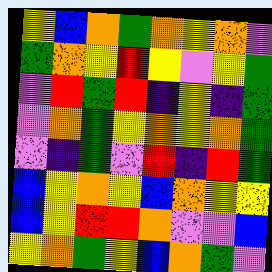[["yellow", "blue", "orange", "green", "orange", "yellow", "orange", "violet"], ["green", "orange", "yellow", "red", "yellow", "violet", "yellow", "green"], ["violet", "red", "green", "red", "indigo", "yellow", "indigo", "green"], ["violet", "orange", "green", "yellow", "orange", "yellow", "orange", "green"], ["violet", "indigo", "green", "violet", "red", "indigo", "red", "green"], ["blue", "yellow", "orange", "yellow", "blue", "orange", "yellow", "yellow"], ["blue", "yellow", "red", "red", "orange", "violet", "violet", "blue"], ["yellow", "orange", "green", "yellow", "blue", "orange", "green", "violet"]]